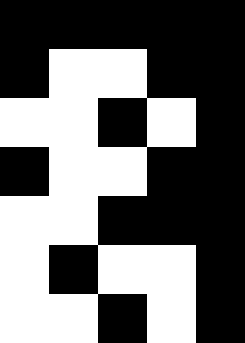[["black", "black", "black", "black", "black"], ["black", "white", "white", "black", "black"], ["white", "white", "black", "white", "black"], ["black", "white", "white", "black", "black"], ["white", "white", "black", "black", "black"], ["white", "black", "white", "white", "black"], ["white", "white", "black", "white", "black"]]